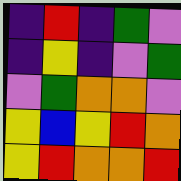[["indigo", "red", "indigo", "green", "violet"], ["indigo", "yellow", "indigo", "violet", "green"], ["violet", "green", "orange", "orange", "violet"], ["yellow", "blue", "yellow", "red", "orange"], ["yellow", "red", "orange", "orange", "red"]]